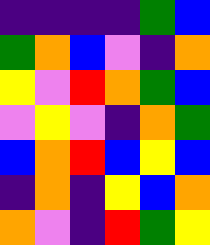[["indigo", "indigo", "indigo", "indigo", "green", "blue"], ["green", "orange", "blue", "violet", "indigo", "orange"], ["yellow", "violet", "red", "orange", "green", "blue"], ["violet", "yellow", "violet", "indigo", "orange", "green"], ["blue", "orange", "red", "blue", "yellow", "blue"], ["indigo", "orange", "indigo", "yellow", "blue", "orange"], ["orange", "violet", "indigo", "red", "green", "yellow"]]